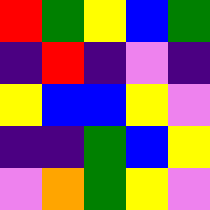[["red", "green", "yellow", "blue", "green"], ["indigo", "red", "indigo", "violet", "indigo"], ["yellow", "blue", "blue", "yellow", "violet"], ["indigo", "indigo", "green", "blue", "yellow"], ["violet", "orange", "green", "yellow", "violet"]]